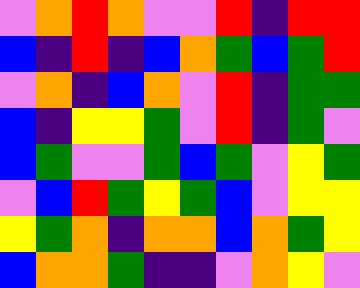[["violet", "orange", "red", "orange", "violet", "violet", "red", "indigo", "red", "red"], ["blue", "indigo", "red", "indigo", "blue", "orange", "green", "blue", "green", "red"], ["violet", "orange", "indigo", "blue", "orange", "violet", "red", "indigo", "green", "green"], ["blue", "indigo", "yellow", "yellow", "green", "violet", "red", "indigo", "green", "violet"], ["blue", "green", "violet", "violet", "green", "blue", "green", "violet", "yellow", "green"], ["violet", "blue", "red", "green", "yellow", "green", "blue", "violet", "yellow", "yellow"], ["yellow", "green", "orange", "indigo", "orange", "orange", "blue", "orange", "green", "yellow"], ["blue", "orange", "orange", "green", "indigo", "indigo", "violet", "orange", "yellow", "violet"]]